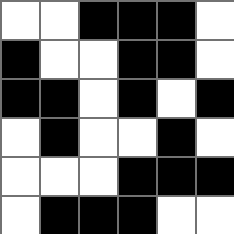[["white", "white", "black", "black", "black", "white"], ["black", "white", "white", "black", "black", "white"], ["black", "black", "white", "black", "white", "black"], ["white", "black", "white", "white", "black", "white"], ["white", "white", "white", "black", "black", "black"], ["white", "black", "black", "black", "white", "white"]]